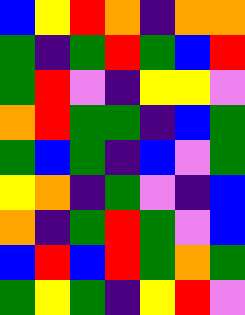[["blue", "yellow", "red", "orange", "indigo", "orange", "orange"], ["green", "indigo", "green", "red", "green", "blue", "red"], ["green", "red", "violet", "indigo", "yellow", "yellow", "violet"], ["orange", "red", "green", "green", "indigo", "blue", "green"], ["green", "blue", "green", "indigo", "blue", "violet", "green"], ["yellow", "orange", "indigo", "green", "violet", "indigo", "blue"], ["orange", "indigo", "green", "red", "green", "violet", "blue"], ["blue", "red", "blue", "red", "green", "orange", "green"], ["green", "yellow", "green", "indigo", "yellow", "red", "violet"]]